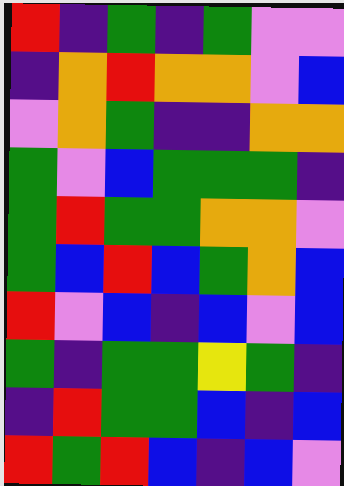[["red", "indigo", "green", "indigo", "green", "violet", "violet"], ["indigo", "orange", "red", "orange", "orange", "violet", "blue"], ["violet", "orange", "green", "indigo", "indigo", "orange", "orange"], ["green", "violet", "blue", "green", "green", "green", "indigo"], ["green", "red", "green", "green", "orange", "orange", "violet"], ["green", "blue", "red", "blue", "green", "orange", "blue"], ["red", "violet", "blue", "indigo", "blue", "violet", "blue"], ["green", "indigo", "green", "green", "yellow", "green", "indigo"], ["indigo", "red", "green", "green", "blue", "indigo", "blue"], ["red", "green", "red", "blue", "indigo", "blue", "violet"]]